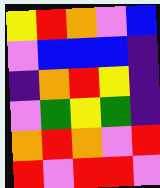[["yellow", "red", "orange", "violet", "blue"], ["violet", "blue", "blue", "blue", "indigo"], ["indigo", "orange", "red", "yellow", "indigo"], ["violet", "green", "yellow", "green", "indigo"], ["orange", "red", "orange", "violet", "red"], ["red", "violet", "red", "red", "violet"]]